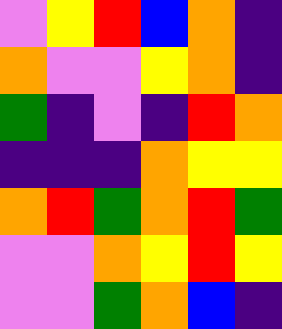[["violet", "yellow", "red", "blue", "orange", "indigo"], ["orange", "violet", "violet", "yellow", "orange", "indigo"], ["green", "indigo", "violet", "indigo", "red", "orange"], ["indigo", "indigo", "indigo", "orange", "yellow", "yellow"], ["orange", "red", "green", "orange", "red", "green"], ["violet", "violet", "orange", "yellow", "red", "yellow"], ["violet", "violet", "green", "orange", "blue", "indigo"]]